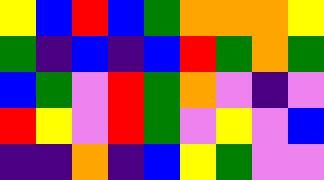[["yellow", "blue", "red", "blue", "green", "orange", "orange", "orange", "yellow"], ["green", "indigo", "blue", "indigo", "blue", "red", "green", "orange", "green"], ["blue", "green", "violet", "red", "green", "orange", "violet", "indigo", "violet"], ["red", "yellow", "violet", "red", "green", "violet", "yellow", "violet", "blue"], ["indigo", "indigo", "orange", "indigo", "blue", "yellow", "green", "violet", "violet"]]